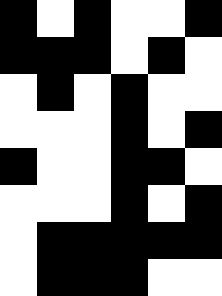[["black", "white", "black", "white", "white", "black"], ["black", "black", "black", "white", "black", "white"], ["white", "black", "white", "black", "white", "white"], ["white", "white", "white", "black", "white", "black"], ["black", "white", "white", "black", "black", "white"], ["white", "white", "white", "black", "white", "black"], ["white", "black", "black", "black", "black", "black"], ["white", "black", "black", "black", "white", "white"]]